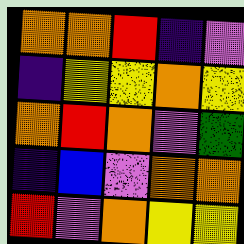[["orange", "orange", "red", "indigo", "violet"], ["indigo", "yellow", "yellow", "orange", "yellow"], ["orange", "red", "orange", "violet", "green"], ["indigo", "blue", "violet", "orange", "orange"], ["red", "violet", "orange", "yellow", "yellow"]]